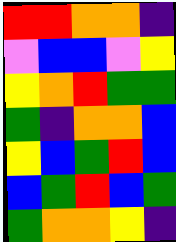[["red", "red", "orange", "orange", "indigo"], ["violet", "blue", "blue", "violet", "yellow"], ["yellow", "orange", "red", "green", "green"], ["green", "indigo", "orange", "orange", "blue"], ["yellow", "blue", "green", "red", "blue"], ["blue", "green", "red", "blue", "green"], ["green", "orange", "orange", "yellow", "indigo"]]